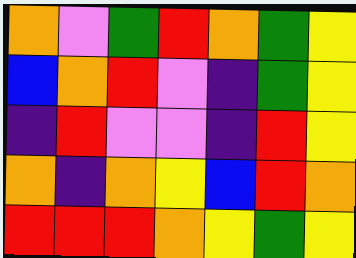[["orange", "violet", "green", "red", "orange", "green", "yellow"], ["blue", "orange", "red", "violet", "indigo", "green", "yellow"], ["indigo", "red", "violet", "violet", "indigo", "red", "yellow"], ["orange", "indigo", "orange", "yellow", "blue", "red", "orange"], ["red", "red", "red", "orange", "yellow", "green", "yellow"]]